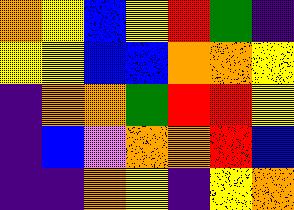[["orange", "yellow", "blue", "yellow", "red", "green", "indigo"], ["yellow", "yellow", "blue", "blue", "orange", "orange", "yellow"], ["indigo", "orange", "orange", "green", "red", "red", "yellow"], ["indigo", "blue", "violet", "orange", "orange", "red", "blue"], ["indigo", "indigo", "orange", "yellow", "indigo", "yellow", "orange"]]